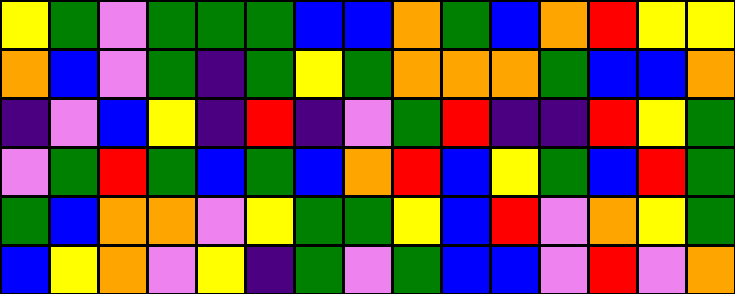[["yellow", "green", "violet", "green", "green", "green", "blue", "blue", "orange", "green", "blue", "orange", "red", "yellow", "yellow"], ["orange", "blue", "violet", "green", "indigo", "green", "yellow", "green", "orange", "orange", "orange", "green", "blue", "blue", "orange"], ["indigo", "violet", "blue", "yellow", "indigo", "red", "indigo", "violet", "green", "red", "indigo", "indigo", "red", "yellow", "green"], ["violet", "green", "red", "green", "blue", "green", "blue", "orange", "red", "blue", "yellow", "green", "blue", "red", "green"], ["green", "blue", "orange", "orange", "violet", "yellow", "green", "green", "yellow", "blue", "red", "violet", "orange", "yellow", "green"], ["blue", "yellow", "orange", "violet", "yellow", "indigo", "green", "violet", "green", "blue", "blue", "violet", "red", "violet", "orange"]]